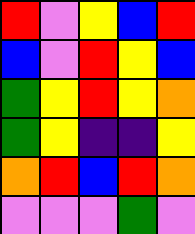[["red", "violet", "yellow", "blue", "red"], ["blue", "violet", "red", "yellow", "blue"], ["green", "yellow", "red", "yellow", "orange"], ["green", "yellow", "indigo", "indigo", "yellow"], ["orange", "red", "blue", "red", "orange"], ["violet", "violet", "violet", "green", "violet"]]